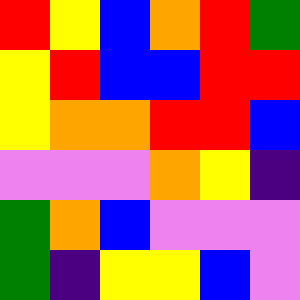[["red", "yellow", "blue", "orange", "red", "green"], ["yellow", "red", "blue", "blue", "red", "red"], ["yellow", "orange", "orange", "red", "red", "blue"], ["violet", "violet", "violet", "orange", "yellow", "indigo"], ["green", "orange", "blue", "violet", "violet", "violet"], ["green", "indigo", "yellow", "yellow", "blue", "violet"]]